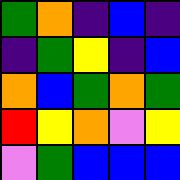[["green", "orange", "indigo", "blue", "indigo"], ["indigo", "green", "yellow", "indigo", "blue"], ["orange", "blue", "green", "orange", "green"], ["red", "yellow", "orange", "violet", "yellow"], ["violet", "green", "blue", "blue", "blue"]]